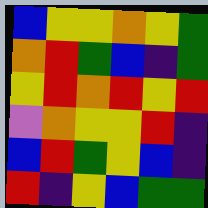[["blue", "yellow", "yellow", "orange", "yellow", "green"], ["orange", "red", "green", "blue", "indigo", "green"], ["yellow", "red", "orange", "red", "yellow", "red"], ["violet", "orange", "yellow", "yellow", "red", "indigo"], ["blue", "red", "green", "yellow", "blue", "indigo"], ["red", "indigo", "yellow", "blue", "green", "green"]]